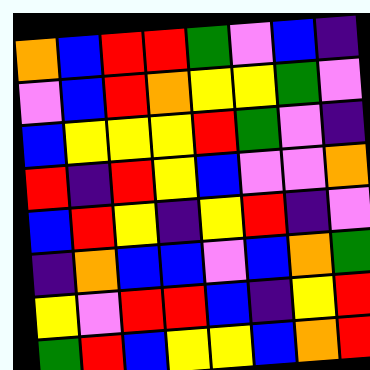[["orange", "blue", "red", "red", "green", "violet", "blue", "indigo"], ["violet", "blue", "red", "orange", "yellow", "yellow", "green", "violet"], ["blue", "yellow", "yellow", "yellow", "red", "green", "violet", "indigo"], ["red", "indigo", "red", "yellow", "blue", "violet", "violet", "orange"], ["blue", "red", "yellow", "indigo", "yellow", "red", "indigo", "violet"], ["indigo", "orange", "blue", "blue", "violet", "blue", "orange", "green"], ["yellow", "violet", "red", "red", "blue", "indigo", "yellow", "red"], ["green", "red", "blue", "yellow", "yellow", "blue", "orange", "red"]]